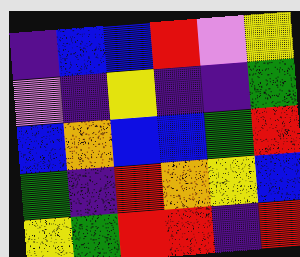[["indigo", "blue", "blue", "red", "violet", "yellow"], ["violet", "indigo", "yellow", "indigo", "indigo", "green"], ["blue", "orange", "blue", "blue", "green", "red"], ["green", "indigo", "red", "orange", "yellow", "blue"], ["yellow", "green", "red", "red", "indigo", "red"]]